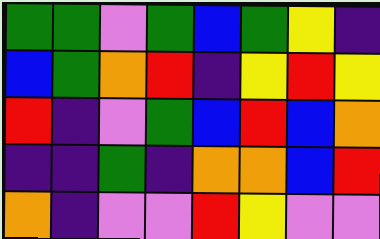[["green", "green", "violet", "green", "blue", "green", "yellow", "indigo"], ["blue", "green", "orange", "red", "indigo", "yellow", "red", "yellow"], ["red", "indigo", "violet", "green", "blue", "red", "blue", "orange"], ["indigo", "indigo", "green", "indigo", "orange", "orange", "blue", "red"], ["orange", "indigo", "violet", "violet", "red", "yellow", "violet", "violet"]]